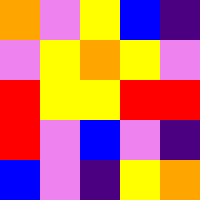[["orange", "violet", "yellow", "blue", "indigo"], ["violet", "yellow", "orange", "yellow", "violet"], ["red", "yellow", "yellow", "red", "red"], ["red", "violet", "blue", "violet", "indigo"], ["blue", "violet", "indigo", "yellow", "orange"]]